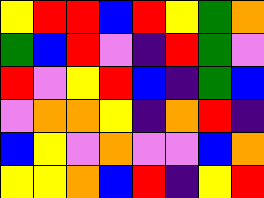[["yellow", "red", "red", "blue", "red", "yellow", "green", "orange"], ["green", "blue", "red", "violet", "indigo", "red", "green", "violet"], ["red", "violet", "yellow", "red", "blue", "indigo", "green", "blue"], ["violet", "orange", "orange", "yellow", "indigo", "orange", "red", "indigo"], ["blue", "yellow", "violet", "orange", "violet", "violet", "blue", "orange"], ["yellow", "yellow", "orange", "blue", "red", "indigo", "yellow", "red"]]